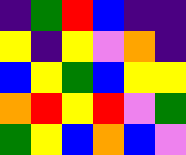[["indigo", "green", "red", "blue", "indigo", "indigo"], ["yellow", "indigo", "yellow", "violet", "orange", "indigo"], ["blue", "yellow", "green", "blue", "yellow", "yellow"], ["orange", "red", "yellow", "red", "violet", "green"], ["green", "yellow", "blue", "orange", "blue", "violet"]]